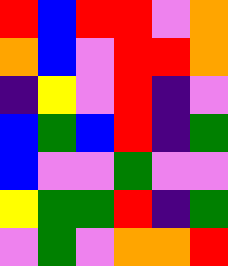[["red", "blue", "red", "red", "violet", "orange"], ["orange", "blue", "violet", "red", "red", "orange"], ["indigo", "yellow", "violet", "red", "indigo", "violet"], ["blue", "green", "blue", "red", "indigo", "green"], ["blue", "violet", "violet", "green", "violet", "violet"], ["yellow", "green", "green", "red", "indigo", "green"], ["violet", "green", "violet", "orange", "orange", "red"]]